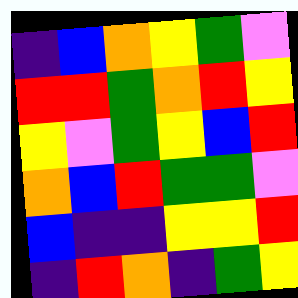[["indigo", "blue", "orange", "yellow", "green", "violet"], ["red", "red", "green", "orange", "red", "yellow"], ["yellow", "violet", "green", "yellow", "blue", "red"], ["orange", "blue", "red", "green", "green", "violet"], ["blue", "indigo", "indigo", "yellow", "yellow", "red"], ["indigo", "red", "orange", "indigo", "green", "yellow"]]